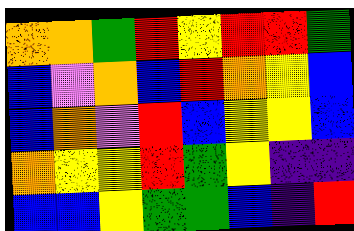[["orange", "orange", "green", "red", "yellow", "red", "red", "green"], ["blue", "violet", "orange", "blue", "red", "orange", "yellow", "blue"], ["blue", "orange", "violet", "red", "blue", "yellow", "yellow", "blue"], ["orange", "yellow", "yellow", "red", "green", "yellow", "indigo", "indigo"], ["blue", "blue", "yellow", "green", "green", "blue", "indigo", "red"]]